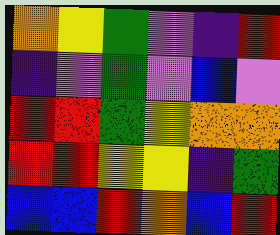[["orange", "yellow", "green", "violet", "indigo", "red"], ["indigo", "violet", "green", "violet", "blue", "violet"], ["red", "red", "green", "yellow", "orange", "orange"], ["red", "red", "yellow", "yellow", "indigo", "green"], ["blue", "blue", "red", "orange", "blue", "red"]]